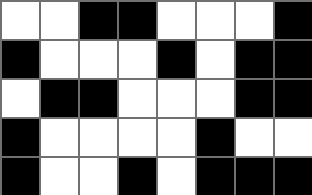[["white", "white", "black", "black", "white", "white", "white", "black"], ["black", "white", "white", "white", "black", "white", "black", "black"], ["white", "black", "black", "white", "white", "white", "black", "black"], ["black", "white", "white", "white", "white", "black", "white", "white"], ["black", "white", "white", "black", "white", "black", "black", "black"]]